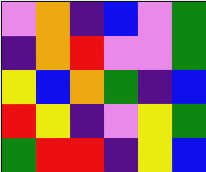[["violet", "orange", "indigo", "blue", "violet", "green"], ["indigo", "orange", "red", "violet", "violet", "green"], ["yellow", "blue", "orange", "green", "indigo", "blue"], ["red", "yellow", "indigo", "violet", "yellow", "green"], ["green", "red", "red", "indigo", "yellow", "blue"]]